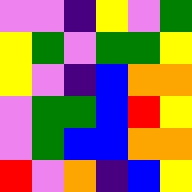[["violet", "violet", "indigo", "yellow", "violet", "green"], ["yellow", "green", "violet", "green", "green", "yellow"], ["yellow", "violet", "indigo", "blue", "orange", "orange"], ["violet", "green", "green", "blue", "red", "yellow"], ["violet", "green", "blue", "blue", "orange", "orange"], ["red", "violet", "orange", "indigo", "blue", "yellow"]]